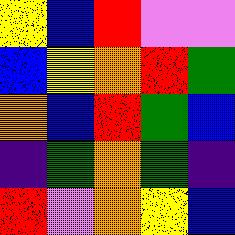[["yellow", "blue", "red", "violet", "violet"], ["blue", "yellow", "orange", "red", "green"], ["orange", "blue", "red", "green", "blue"], ["indigo", "green", "orange", "green", "indigo"], ["red", "violet", "orange", "yellow", "blue"]]